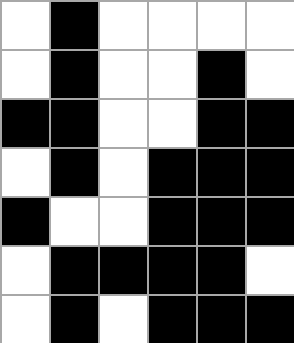[["white", "black", "white", "white", "white", "white"], ["white", "black", "white", "white", "black", "white"], ["black", "black", "white", "white", "black", "black"], ["white", "black", "white", "black", "black", "black"], ["black", "white", "white", "black", "black", "black"], ["white", "black", "black", "black", "black", "white"], ["white", "black", "white", "black", "black", "black"]]